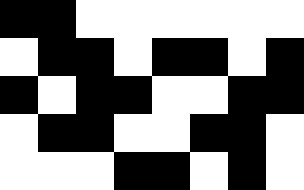[["black", "black", "white", "white", "white", "white", "white", "white"], ["white", "black", "black", "white", "black", "black", "white", "black"], ["black", "white", "black", "black", "white", "white", "black", "black"], ["white", "black", "black", "white", "white", "black", "black", "white"], ["white", "white", "white", "black", "black", "white", "black", "white"]]